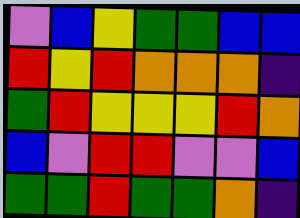[["violet", "blue", "yellow", "green", "green", "blue", "blue"], ["red", "yellow", "red", "orange", "orange", "orange", "indigo"], ["green", "red", "yellow", "yellow", "yellow", "red", "orange"], ["blue", "violet", "red", "red", "violet", "violet", "blue"], ["green", "green", "red", "green", "green", "orange", "indigo"]]